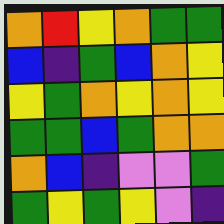[["orange", "red", "yellow", "orange", "green", "green"], ["blue", "indigo", "green", "blue", "orange", "yellow"], ["yellow", "green", "orange", "yellow", "orange", "yellow"], ["green", "green", "blue", "green", "orange", "orange"], ["orange", "blue", "indigo", "violet", "violet", "green"], ["green", "yellow", "green", "yellow", "violet", "indigo"]]